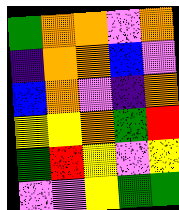[["green", "orange", "orange", "violet", "orange"], ["indigo", "orange", "orange", "blue", "violet"], ["blue", "orange", "violet", "indigo", "orange"], ["yellow", "yellow", "orange", "green", "red"], ["green", "red", "yellow", "violet", "yellow"], ["violet", "violet", "yellow", "green", "green"]]